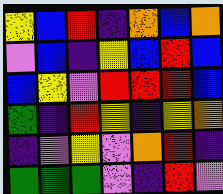[["yellow", "blue", "red", "indigo", "orange", "blue", "orange"], ["violet", "blue", "indigo", "yellow", "blue", "red", "blue"], ["blue", "yellow", "violet", "red", "red", "red", "blue"], ["green", "indigo", "red", "yellow", "indigo", "yellow", "orange"], ["indigo", "violet", "yellow", "violet", "orange", "red", "indigo"], ["green", "green", "green", "violet", "indigo", "red", "violet"]]